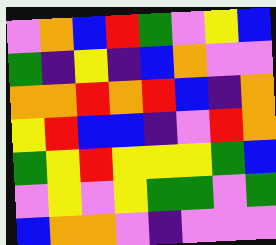[["violet", "orange", "blue", "red", "green", "violet", "yellow", "blue"], ["green", "indigo", "yellow", "indigo", "blue", "orange", "violet", "violet"], ["orange", "orange", "red", "orange", "red", "blue", "indigo", "orange"], ["yellow", "red", "blue", "blue", "indigo", "violet", "red", "orange"], ["green", "yellow", "red", "yellow", "yellow", "yellow", "green", "blue"], ["violet", "yellow", "violet", "yellow", "green", "green", "violet", "green"], ["blue", "orange", "orange", "violet", "indigo", "violet", "violet", "violet"]]